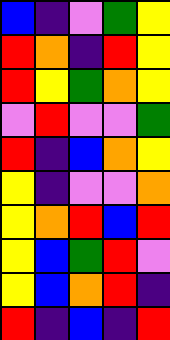[["blue", "indigo", "violet", "green", "yellow"], ["red", "orange", "indigo", "red", "yellow"], ["red", "yellow", "green", "orange", "yellow"], ["violet", "red", "violet", "violet", "green"], ["red", "indigo", "blue", "orange", "yellow"], ["yellow", "indigo", "violet", "violet", "orange"], ["yellow", "orange", "red", "blue", "red"], ["yellow", "blue", "green", "red", "violet"], ["yellow", "blue", "orange", "red", "indigo"], ["red", "indigo", "blue", "indigo", "red"]]